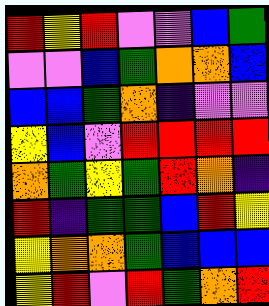[["red", "yellow", "red", "violet", "violet", "blue", "green"], ["violet", "violet", "blue", "green", "orange", "orange", "blue"], ["blue", "blue", "green", "orange", "indigo", "violet", "violet"], ["yellow", "blue", "violet", "red", "red", "red", "red"], ["orange", "green", "yellow", "green", "red", "orange", "indigo"], ["red", "indigo", "green", "green", "blue", "red", "yellow"], ["yellow", "orange", "orange", "green", "blue", "blue", "blue"], ["yellow", "red", "violet", "red", "green", "orange", "red"]]